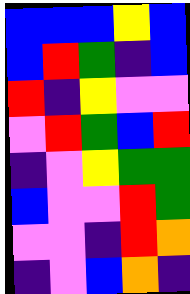[["blue", "blue", "blue", "yellow", "blue"], ["blue", "red", "green", "indigo", "blue"], ["red", "indigo", "yellow", "violet", "violet"], ["violet", "red", "green", "blue", "red"], ["indigo", "violet", "yellow", "green", "green"], ["blue", "violet", "violet", "red", "green"], ["violet", "violet", "indigo", "red", "orange"], ["indigo", "violet", "blue", "orange", "indigo"]]